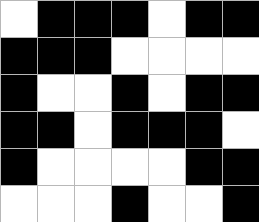[["white", "black", "black", "black", "white", "black", "black"], ["black", "black", "black", "white", "white", "white", "white"], ["black", "white", "white", "black", "white", "black", "black"], ["black", "black", "white", "black", "black", "black", "white"], ["black", "white", "white", "white", "white", "black", "black"], ["white", "white", "white", "black", "white", "white", "black"]]